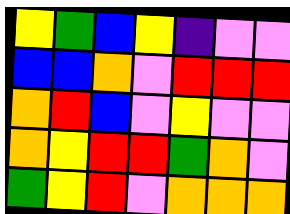[["yellow", "green", "blue", "yellow", "indigo", "violet", "violet"], ["blue", "blue", "orange", "violet", "red", "red", "red"], ["orange", "red", "blue", "violet", "yellow", "violet", "violet"], ["orange", "yellow", "red", "red", "green", "orange", "violet"], ["green", "yellow", "red", "violet", "orange", "orange", "orange"]]